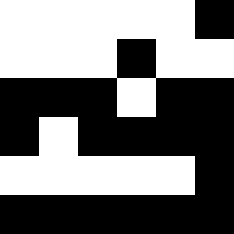[["white", "white", "white", "white", "white", "black"], ["white", "white", "white", "black", "white", "white"], ["black", "black", "black", "white", "black", "black"], ["black", "white", "black", "black", "black", "black"], ["white", "white", "white", "white", "white", "black"], ["black", "black", "black", "black", "black", "black"]]